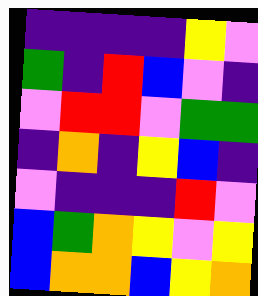[["indigo", "indigo", "indigo", "indigo", "yellow", "violet"], ["green", "indigo", "red", "blue", "violet", "indigo"], ["violet", "red", "red", "violet", "green", "green"], ["indigo", "orange", "indigo", "yellow", "blue", "indigo"], ["violet", "indigo", "indigo", "indigo", "red", "violet"], ["blue", "green", "orange", "yellow", "violet", "yellow"], ["blue", "orange", "orange", "blue", "yellow", "orange"]]